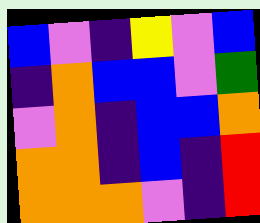[["blue", "violet", "indigo", "yellow", "violet", "blue"], ["indigo", "orange", "blue", "blue", "violet", "green"], ["violet", "orange", "indigo", "blue", "blue", "orange"], ["orange", "orange", "indigo", "blue", "indigo", "red"], ["orange", "orange", "orange", "violet", "indigo", "red"]]